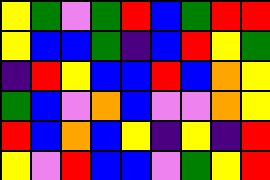[["yellow", "green", "violet", "green", "red", "blue", "green", "red", "red"], ["yellow", "blue", "blue", "green", "indigo", "blue", "red", "yellow", "green"], ["indigo", "red", "yellow", "blue", "blue", "red", "blue", "orange", "yellow"], ["green", "blue", "violet", "orange", "blue", "violet", "violet", "orange", "yellow"], ["red", "blue", "orange", "blue", "yellow", "indigo", "yellow", "indigo", "red"], ["yellow", "violet", "red", "blue", "blue", "violet", "green", "yellow", "red"]]